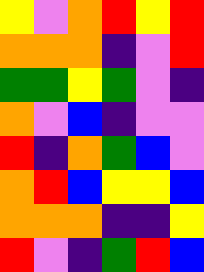[["yellow", "violet", "orange", "red", "yellow", "red"], ["orange", "orange", "orange", "indigo", "violet", "red"], ["green", "green", "yellow", "green", "violet", "indigo"], ["orange", "violet", "blue", "indigo", "violet", "violet"], ["red", "indigo", "orange", "green", "blue", "violet"], ["orange", "red", "blue", "yellow", "yellow", "blue"], ["orange", "orange", "orange", "indigo", "indigo", "yellow"], ["red", "violet", "indigo", "green", "red", "blue"]]